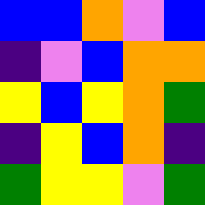[["blue", "blue", "orange", "violet", "blue"], ["indigo", "violet", "blue", "orange", "orange"], ["yellow", "blue", "yellow", "orange", "green"], ["indigo", "yellow", "blue", "orange", "indigo"], ["green", "yellow", "yellow", "violet", "green"]]